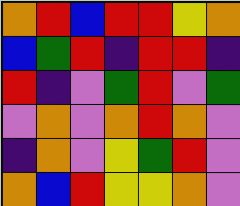[["orange", "red", "blue", "red", "red", "yellow", "orange"], ["blue", "green", "red", "indigo", "red", "red", "indigo"], ["red", "indigo", "violet", "green", "red", "violet", "green"], ["violet", "orange", "violet", "orange", "red", "orange", "violet"], ["indigo", "orange", "violet", "yellow", "green", "red", "violet"], ["orange", "blue", "red", "yellow", "yellow", "orange", "violet"]]